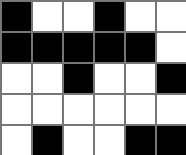[["black", "white", "white", "black", "white", "white"], ["black", "black", "black", "black", "black", "white"], ["white", "white", "black", "white", "white", "black"], ["white", "white", "white", "white", "white", "white"], ["white", "black", "white", "white", "black", "black"]]